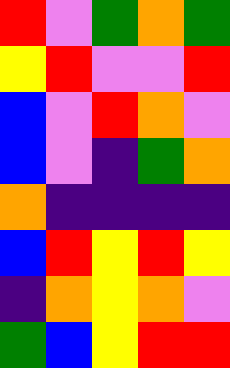[["red", "violet", "green", "orange", "green"], ["yellow", "red", "violet", "violet", "red"], ["blue", "violet", "red", "orange", "violet"], ["blue", "violet", "indigo", "green", "orange"], ["orange", "indigo", "indigo", "indigo", "indigo"], ["blue", "red", "yellow", "red", "yellow"], ["indigo", "orange", "yellow", "orange", "violet"], ["green", "blue", "yellow", "red", "red"]]